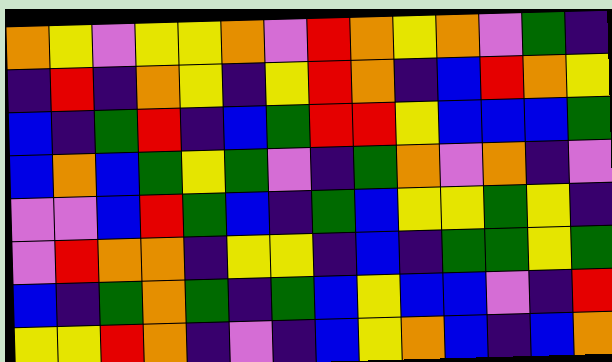[["orange", "yellow", "violet", "yellow", "yellow", "orange", "violet", "red", "orange", "yellow", "orange", "violet", "green", "indigo"], ["indigo", "red", "indigo", "orange", "yellow", "indigo", "yellow", "red", "orange", "indigo", "blue", "red", "orange", "yellow"], ["blue", "indigo", "green", "red", "indigo", "blue", "green", "red", "red", "yellow", "blue", "blue", "blue", "green"], ["blue", "orange", "blue", "green", "yellow", "green", "violet", "indigo", "green", "orange", "violet", "orange", "indigo", "violet"], ["violet", "violet", "blue", "red", "green", "blue", "indigo", "green", "blue", "yellow", "yellow", "green", "yellow", "indigo"], ["violet", "red", "orange", "orange", "indigo", "yellow", "yellow", "indigo", "blue", "indigo", "green", "green", "yellow", "green"], ["blue", "indigo", "green", "orange", "green", "indigo", "green", "blue", "yellow", "blue", "blue", "violet", "indigo", "red"], ["yellow", "yellow", "red", "orange", "indigo", "violet", "indigo", "blue", "yellow", "orange", "blue", "indigo", "blue", "orange"]]